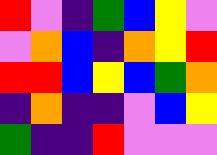[["red", "violet", "indigo", "green", "blue", "yellow", "violet"], ["violet", "orange", "blue", "indigo", "orange", "yellow", "red"], ["red", "red", "blue", "yellow", "blue", "green", "orange"], ["indigo", "orange", "indigo", "indigo", "violet", "blue", "yellow"], ["green", "indigo", "indigo", "red", "violet", "violet", "violet"]]